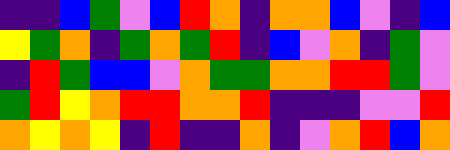[["indigo", "indigo", "blue", "green", "violet", "blue", "red", "orange", "indigo", "orange", "orange", "blue", "violet", "indigo", "blue"], ["yellow", "green", "orange", "indigo", "green", "orange", "green", "red", "indigo", "blue", "violet", "orange", "indigo", "green", "violet"], ["indigo", "red", "green", "blue", "blue", "violet", "orange", "green", "green", "orange", "orange", "red", "red", "green", "violet"], ["green", "red", "yellow", "orange", "red", "red", "orange", "orange", "red", "indigo", "indigo", "indigo", "violet", "violet", "red"], ["orange", "yellow", "orange", "yellow", "indigo", "red", "indigo", "indigo", "orange", "indigo", "violet", "orange", "red", "blue", "orange"]]